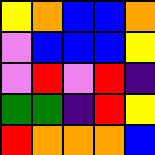[["yellow", "orange", "blue", "blue", "orange"], ["violet", "blue", "blue", "blue", "yellow"], ["violet", "red", "violet", "red", "indigo"], ["green", "green", "indigo", "red", "yellow"], ["red", "orange", "orange", "orange", "blue"]]